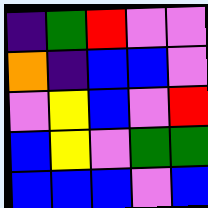[["indigo", "green", "red", "violet", "violet"], ["orange", "indigo", "blue", "blue", "violet"], ["violet", "yellow", "blue", "violet", "red"], ["blue", "yellow", "violet", "green", "green"], ["blue", "blue", "blue", "violet", "blue"]]